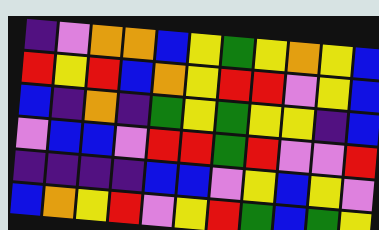[["indigo", "violet", "orange", "orange", "blue", "yellow", "green", "yellow", "orange", "yellow", "blue"], ["red", "yellow", "red", "blue", "orange", "yellow", "red", "red", "violet", "yellow", "blue"], ["blue", "indigo", "orange", "indigo", "green", "yellow", "green", "yellow", "yellow", "indigo", "blue"], ["violet", "blue", "blue", "violet", "red", "red", "green", "red", "violet", "violet", "red"], ["indigo", "indigo", "indigo", "indigo", "blue", "blue", "violet", "yellow", "blue", "yellow", "violet"], ["blue", "orange", "yellow", "red", "violet", "yellow", "red", "green", "blue", "green", "yellow"]]